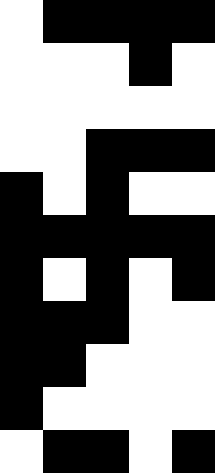[["white", "black", "black", "black", "black"], ["white", "white", "white", "black", "white"], ["white", "white", "white", "white", "white"], ["white", "white", "black", "black", "black"], ["black", "white", "black", "white", "white"], ["black", "black", "black", "black", "black"], ["black", "white", "black", "white", "black"], ["black", "black", "black", "white", "white"], ["black", "black", "white", "white", "white"], ["black", "white", "white", "white", "white"], ["white", "black", "black", "white", "black"]]